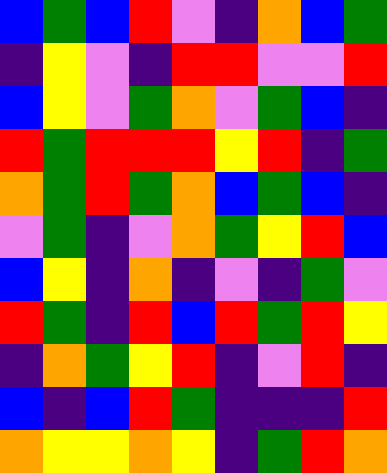[["blue", "green", "blue", "red", "violet", "indigo", "orange", "blue", "green"], ["indigo", "yellow", "violet", "indigo", "red", "red", "violet", "violet", "red"], ["blue", "yellow", "violet", "green", "orange", "violet", "green", "blue", "indigo"], ["red", "green", "red", "red", "red", "yellow", "red", "indigo", "green"], ["orange", "green", "red", "green", "orange", "blue", "green", "blue", "indigo"], ["violet", "green", "indigo", "violet", "orange", "green", "yellow", "red", "blue"], ["blue", "yellow", "indigo", "orange", "indigo", "violet", "indigo", "green", "violet"], ["red", "green", "indigo", "red", "blue", "red", "green", "red", "yellow"], ["indigo", "orange", "green", "yellow", "red", "indigo", "violet", "red", "indigo"], ["blue", "indigo", "blue", "red", "green", "indigo", "indigo", "indigo", "red"], ["orange", "yellow", "yellow", "orange", "yellow", "indigo", "green", "red", "orange"]]